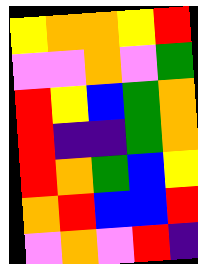[["yellow", "orange", "orange", "yellow", "red"], ["violet", "violet", "orange", "violet", "green"], ["red", "yellow", "blue", "green", "orange"], ["red", "indigo", "indigo", "green", "orange"], ["red", "orange", "green", "blue", "yellow"], ["orange", "red", "blue", "blue", "red"], ["violet", "orange", "violet", "red", "indigo"]]